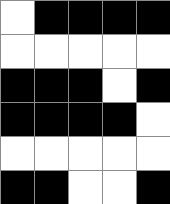[["white", "black", "black", "black", "black"], ["white", "white", "white", "white", "white"], ["black", "black", "black", "white", "black"], ["black", "black", "black", "black", "white"], ["white", "white", "white", "white", "white"], ["black", "black", "white", "white", "black"]]